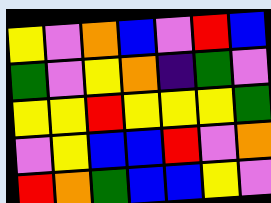[["yellow", "violet", "orange", "blue", "violet", "red", "blue"], ["green", "violet", "yellow", "orange", "indigo", "green", "violet"], ["yellow", "yellow", "red", "yellow", "yellow", "yellow", "green"], ["violet", "yellow", "blue", "blue", "red", "violet", "orange"], ["red", "orange", "green", "blue", "blue", "yellow", "violet"]]